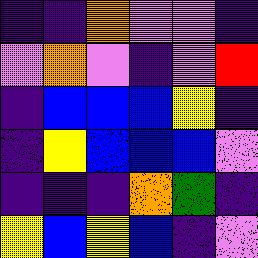[["indigo", "indigo", "orange", "violet", "violet", "indigo"], ["violet", "orange", "violet", "indigo", "violet", "red"], ["indigo", "blue", "blue", "blue", "yellow", "indigo"], ["indigo", "yellow", "blue", "blue", "blue", "violet"], ["indigo", "indigo", "indigo", "orange", "green", "indigo"], ["yellow", "blue", "yellow", "blue", "indigo", "violet"]]